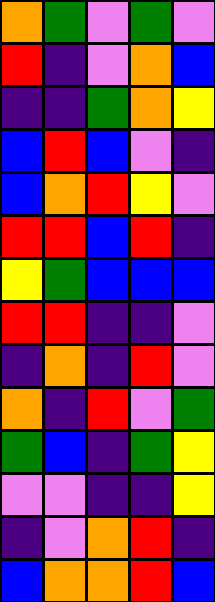[["orange", "green", "violet", "green", "violet"], ["red", "indigo", "violet", "orange", "blue"], ["indigo", "indigo", "green", "orange", "yellow"], ["blue", "red", "blue", "violet", "indigo"], ["blue", "orange", "red", "yellow", "violet"], ["red", "red", "blue", "red", "indigo"], ["yellow", "green", "blue", "blue", "blue"], ["red", "red", "indigo", "indigo", "violet"], ["indigo", "orange", "indigo", "red", "violet"], ["orange", "indigo", "red", "violet", "green"], ["green", "blue", "indigo", "green", "yellow"], ["violet", "violet", "indigo", "indigo", "yellow"], ["indigo", "violet", "orange", "red", "indigo"], ["blue", "orange", "orange", "red", "blue"]]